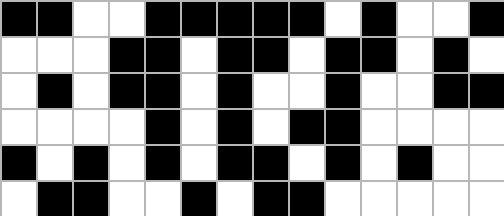[["black", "black", "white", "white", "black", "black", "black", "black", "black", "white", "black", "white", "white", "black"], ["white", "white", "white", "black", "black", "white", "black", "black", "white", "black", "black", "white", "black", "white"], ["white", "black", "white", "black", "black", "white", "black", "white", "white", "black", "white", "white", "black", "black"], ["white", "white", "white", "white", "black", "white", "black", "white", "black", "black", "white", "white", "white", "white"], ["black", "white", "black", "white", "black", "white", "black", "black", "white", "black", "white", "black", "white", "white"], ["white", "black", "black", "white", "white", "black", "white", "black", "black", "white", "white", "white", "white", "white"]]